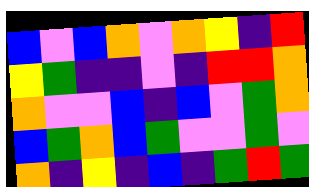[["blue", "violet", "blue", "orange", "violet", "orange", "yellow", "indigo", "red"], ["yellow", "green", "indigo", "indigo", "violet", "indigo", "red", "red", "orange"], ["orange", "violet", "violet", "blue", "indigo", "blue", "violet", "green", "orange"], ["blue", "green", "orange", "blue", "green", "violet", "violet", "green", "violet"], ["orange", "indigo", "yellow", "indigo", "blue", "indigo", "green", "red", "green"]]